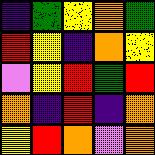[["indigo", "green", "yellow", "orange", "green"], ["red", "yellow", "indigo", "orange", "yellow"], ["violet", "yellow", "red", "green", "red"], ["orange", "indigo", "red", "indigo", "orange"], ["yellow", "red", "orange", "violet", "orange"]]